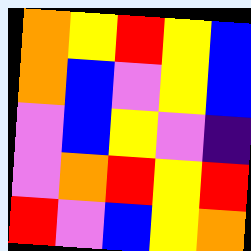[["orange", "yellow", "red", "yellow", "blue"], ["orange", "blue", "violet", "yellow", "blue"], ["violet", "blue", "yellow", "violet", "indigo"], ["violet", "orange", "red", "yellow", "red"], ["red", "violet", "blue", "yellow", "orange"]]